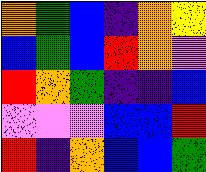[["orange", "green", "blue", "indigo", "orange", "yellow"], ["blue", "green", "blue", "red", "orange", "violet"], ["red", "orange", "green", "indigo", "indigo", "blue"], ["violet", "violet", "violet", "blue", "blue", "red"], ["red", "indigo", "orange", "blue", "blue", "green"]]